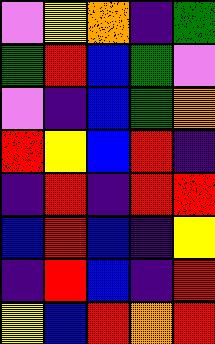[["violet", "yellow", "orange", "indigo", "green"], ["green", "red", "blue", "green", "violet"], ["violet", "indigo", "blue", "green", "orange"], ["red", "yellow", "blue", "red", "indigo"], ["indigo", "red", "indigo", "red", "red"], ["blue", "red", "blue", "indigo", "yellow"], ["indigo", "red", "blue", "indigo", "red"], ["yellow", "blue", "red", "orange", "red"]]